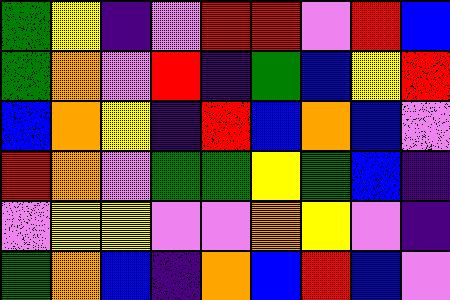[["green", "yellow", "indigo", "violet", "red", "red", "violet", "red", "blue"], ["green", "orange", "violet", "red", "indigo", "green", "blue", "yellow", "red"], ["blue", "orange", "yellow", "indigo", "red", "blue", "orange", "blue", "violet"], ["red", "orange", "violet", "green", "green", "yellow", "green", "blue", "indigo"], ["violet", "yellow", "yellow", "violet", "violet", "orange", "yellow", "violet", "indigo"], ["green", "orange", "blue", "indigo", "orange", "blue", "red", "blue", "violet"]]